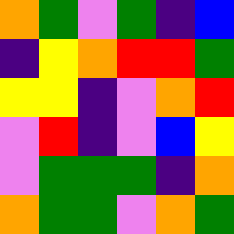[["orange", "green", "violet", "green", "indigo", "blue"], ["indigo", "yellow", "orange", "red", "red", "green"], ["yellow", "yellow", "indigo", "violet", "orange", "red"], ["violet", "red", "indigo", "violet", "blue", "yellow"], ["violet", "green", "green", "green", "indigo", "orange"], ["orange", "green", "green", "violet", "orange", "green"]]